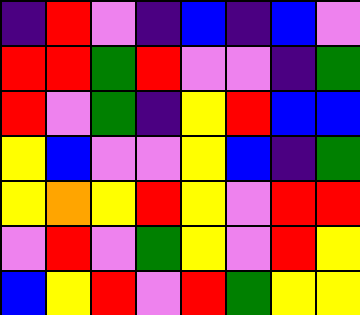[["indigo", "red", "violet", "indigo", "blue", "indigo", "blue", "violet"], ["red", "red", "green", "red", "violet", "violet", "indigo", "green"], ["red", "violet", "green", "indigo", "yellow", "red", "blue", "blue"], ["yellow", "blue", "violet", "violet", "yellow", "blue", "indigo", "green"], ["yellow", "orange", "yellow", "red", "yellow", "violet", "red", "red"], ["violet", "red", "violet", "green", "yellow", "violet", "red", "yellow"], ["blue", "yellow", "red", "violet", "red", "green", "yellow", "yellow"]]